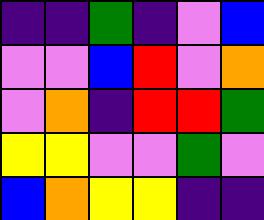[["indigo", "indigo", "green", "indigo", "violet", "blue"], ["violet", "violet", "blue", "red", "violet", "orange"], ["violet", "orange", "indigo", "red", "red", "green"], ["yellow", "yellow", "violet", "violet", "green", "violet"], ["blue", "orange", "yellow", "yellow", "indigo", "indigo"]]